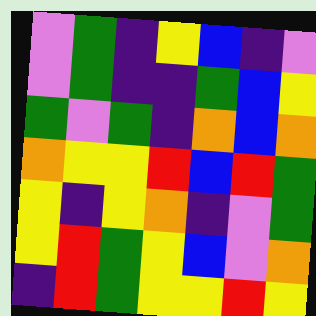[["violet", "green", "indigo", "yellow", "blue", "indigo", "violet"], ["violet", "green", "indigo", "indigo", "green", "blue", "yellow"], ["green", "violet", "green", "indigo", "orange", "blue", "orange"], ["orange", "yellow", "yellow", "red", "blue", "red", "green"], ["yellow", "indigo", "yellow", "orange", "indigo", "violet", "green"], ["yellow", "red", "green", "yellow", "blue", "violet", "orange"], ["indigo", "red", "green", "yellow", "yellow", "red", "yellow"]]